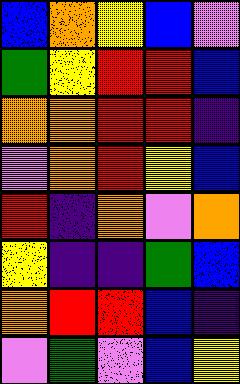[["blue", "orange", "yellow", "blue", "violet"], ["green", "yellow", "red", "red", "blue"], ["orange", "orange", "red", "red", "indigo"], ["violet", "orange", "red", "yellow", "blue"], ["red", "indigo", "orange", "violet", "orange"], ["yellow", "indigo", "indigo", "green", "blue"], ["orange", "red", "red", "blue", "indigo"], ["violet", "green", "violet", "blue", "yellow"]]